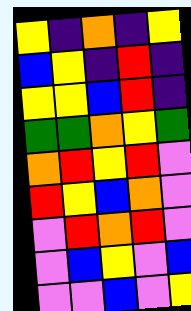[["yellow", "indigo", "orange", "indigo", "yellow"], ["blue", "yellow", "indigo", "red", "indigo"], ["yellow", "yellow", "blue", "red", "indigo"], ["green", "green", "orange", "yellow", "green"], ["orange", "red", "yellow", "red", "violet"], ["red", "yellow", "blue", "orange", "violet"], ["violet", "red", "orange", "red", "violet"], ["violet", "blue", "yellow", "violet", "blue"], ["violet", "violet", "blue", "violet", "yellow"]]